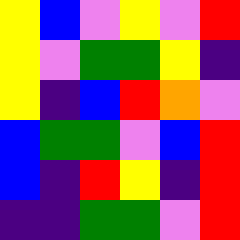[["yellow", "blue", "violet", "yellow", "violet", "red"], ["yellow", "violet", "green", "green", "yellow", "indigo"], ["yellow", "indigo", "blue", "red", "orange", "violet"], ["blue", "green", "green", "violet", "blue", "red"], ["blue", "indigo", "red", "yellow", "indigo", "red"], ["indigo", "indigo", "green", "green", "violet", "red"]]